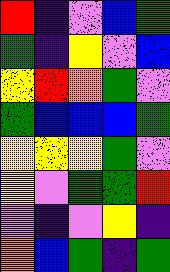[["red", "indigo", "violet", "blue", "green"], ["green", "indigo", "yellow", "violet", "blue"], ["yellow", "red", "orange", "green", "violet"], ["green", "blue", "blue", "blue", "green"], ["yellow", "yellow", "yellow", "green", "violet"], ["yellow", "violet", "green", "green", "red"], ["violet", "indigo", "violet", "yellow", "indigo"], ["orange", "blue", "green", "indigo", "green"]]